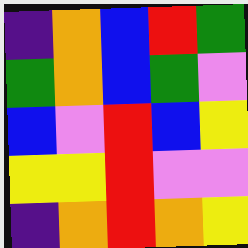[["indigo", "orange", "blue", "red", "green"], ["green", "orange", "blue", "green", "violet"], ["blue", "violet", "red", "blue", "yellow"], ["yellow", "yellow", "red", "violet", "violet"], ["indigo", "orange", "red", "orange", "yellow"]]